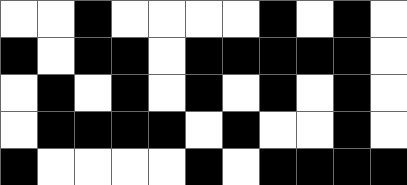[["white", "white", "black", "white", "white", "white", "white", "black", "white", "black", "white"], ["black", "white", "black", "black", "white", "black", "black", "black", "black", "black", "white"], ["white", "black", "white", "black", "white", "black", "white", "black", "white", "black", "white"], ["white", "black", "black", "black", "black", "white", "black", "white", "white", "black", "white"], ["black", "white", "white", "white", "white", "black", "white", "black", "black", "black", "black"]]